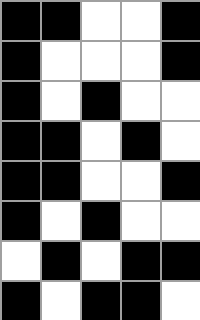[["black", "black", "white", "white", "black"], ["black", "white", "white", "white", "black"], ["black", "white", "black", "white", "white"], ["black", "black", "white", "black", "white"], ["black", "black", "white", "white", "black"], ["black", "white", "black", "white", "white"], ["white", "black", "white", "black", "black"], ["black", "white", "black", "black", "white"]]